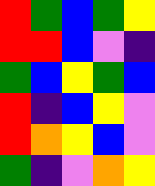[["red", "green", "blue", "green", "yellow"], ["red", "red", "blue", "violet", "indigo"], ["green", "blue", "yellow", "green", "blue"], ["red", "indigo", "blue", "yellow", "violet"], ["red", "orange", "yellow", "blue", "violet"], ["green", "indigo", "violet", "orange", "yellow"]]